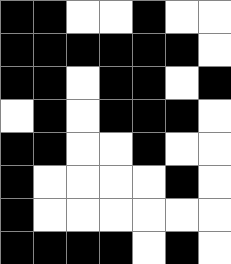[["black", "black", "white", "white", "black", "white", "white"], ["black", "black", "black", "black", "black", "black", "white"], ["black", "black", "white", "black", "black", "white", "black"], ["white", "black", "white", "black", "black", "black", "white"], ["black", "black", "white", "white", "black", "white", "white"], ["black", "white", "white", "white", "white", "black", "white"], ["black", "white", "white", "white", "white", "white", "white"], ["black", "black", "black", "black", "white", "black", "white"]]